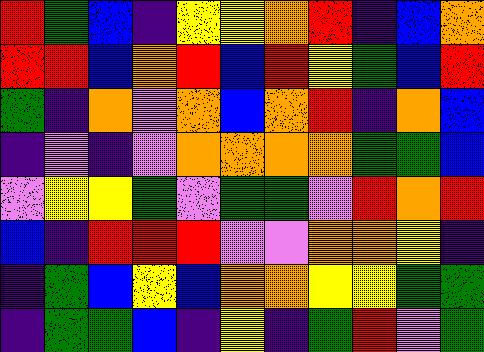[["red", "green", "blue", "indigo", "yellow", "yellow", "orange", "red", "indigo", "blue", "orange"], ["red", "red", "blue", "orange", "red", "blue", "red", "yellow", "green", "blue", "red"], ["green", "indigo", "orange", "violet", "orange", "blue", "orange", "red", "indigo", "orange", "blue"], ["indigo", "violet", "indigo", "violet", "orange", "orange", "orange", "orange", "green", "green", "blue"], ["violet", "yellow", "yellow", "green", "violet", "green", "green", "violet", "red", "orange", "red"], ["blue", "indigo", "red", "red", "red", "violet", "violet", "orange", "orange", "yellow", "indigo"], ["indigo", "green", "blue", "yellow", "blue", "orange", "orange", "yellow", "yellow", "green", "green"], ["indigo", "green", "green", "blue", "indigo", "yellow", "indigo", "green", "red", "violet", "green"]]